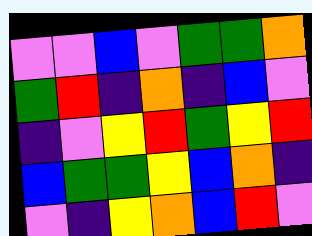[["violet", "violet", "blue", "violet", "green", "green", "orange"], ["green", "red", "indigo", "orange", "indigo", "blue", "violet"], ["indigo", "violet", "yellow", "red", "green", "yellow", "red"], ["blue", "green", "green", "yellow", "blue", "orange", "indigo"], ["violet", "indigo", "yellow", "orange", "blue", "red", "violet"]]